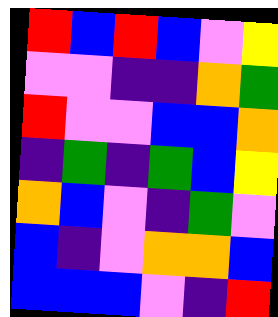[["red", "blue", "red", "blue", "violet", "yellow"], ["violet", "violet", "indigo", "indigo", "orange", "green"], ["red", "violet", "violet", "blue", "blue", "orange"], ["indigo", "green", "indigo", "green", "blue", "yellow"], ["orange", "blue", "violet", "indigo", "green", "violet"], ["blue", "indigo", "violet", "orange", "orange", "blue"], ["blue", "blue", "blue", "violet", "indigo", "red"]]